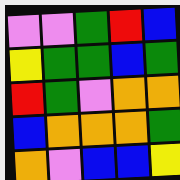[["violet", "violet", "green", "red", "blue"], ["yellow", "green", "green", "blue", "green"], ["red", "green", "violet", "orange", "orange"], ["blue", "orange", "orange", "orange", "green"], ["orange", "violet", "blue", "blue", "yellow"]]